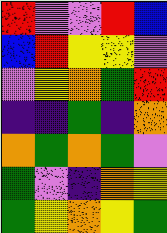[["red", "violet", "violet", "red", "blue"], ["blue", "red", "yellow", "yellow", "violet"], ["violet", "yellow", "orange", "green", "red"], ["indigo", "indigo", "green", "indigo", "orange"], ["orange", "green", "orange", "green", "violet"], ["green", "violet", "indigo", "orange", "yellow"], ["green", "yellow", "orange", "yellow", "green"]]